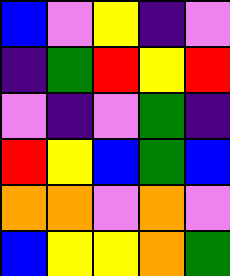[["blue", "violet", "yellow", "indigo", "violet"], ["indigo", "green", "red", "yellow", "red"], ["violet", "indigo", "violet", "green", "indigo"], ["red", "yellow", "blue", "green", "blue"], ["orange", "orange", "violet", "orange", "violet"], ["blue", "yellow", "yellow", "orange", "green"]]